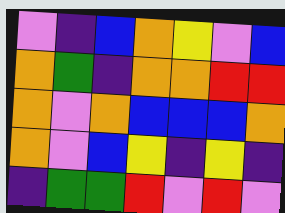[["violet", "indigo", "blue", "orange", "yellow", "violet", "blue"], ["orange", "green", "indigo", "orange", "orange", "red", "red"], ["orange", "violet", "orange", "blue", "blue", "blue", "orange"], ["orange", "violet", "blue", "yellow", "indigo", "yellow", "indigo"], ["indigo", "green", "green", "red", "violet", "red", "violet"]]